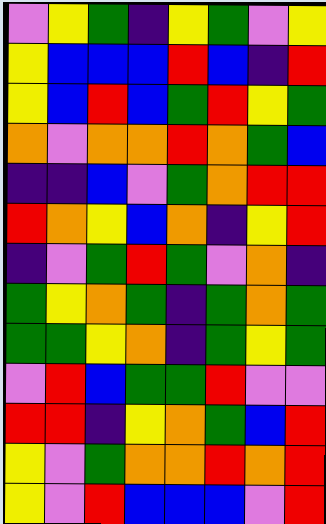[["violet", "yellow", "green", "indigo", "yellow", "green", "violet", "yellow"], ["yellow", "blue", "blue", "blue", "red", "blue", "indigo", "red"], ["yellow", "blue", "red", "blue", "green", "red", "yellow", "green"], ["orange", "violet", "orange", "orange", "red", "orange", "green", "blue"], ["indigo", "indigo", "blue", "violet", "green", "orange", "red", "red"], ["red", "orange", "yellow", "blue", "orange", "indigo", "yellow", "red"], ["indigo", "violet", "green", "red", "green", "violet", "orange", "indigo"], ["green", "yellow", "orange", "green", "indigo", "green", "orange", "green"], ["green", "green", "yellow", "orange", "indigo", "green", "yellow", "green"], ["violet", "red", "blue", "green", "green", "red", "violet", "violet"], ["red", "red", "indigo", "yellow", "orange", "green", "blue", "red"], ["yellow", "violet", "green", "orange", "orange", "red", "orange", "red"], ["yellow", "violet", "red", "blue", "blue", "blue", "violet", "red"]]